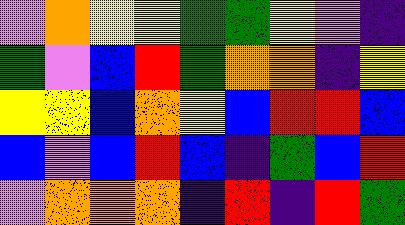[["violet", "orange", "yellow", "yellow", "green", "green", "yellow", "violet", "indigo"], ["green", "violet", "blue", "red", "green", "orange", "orange", "indigo", "yellow"], ["yellow", "yellow", "blue", "orange", "yellow", "blue", "red", "red", "blue"], ["blue", "violet", "blue", "red", "blue", "indigo", "green", "blue", "red"], ["violet", "orange", "orange", "orange", "indigo", "red", "indigo", "red", "green"]]